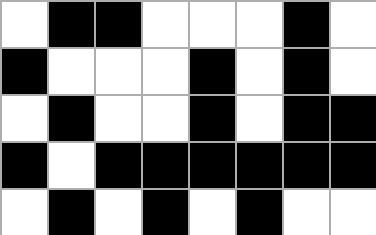[["white", "black", "black", "white", "white", "white", "black", "white"], ["black", "white", "white", "white", "black", "white", "black", "white"], ["white", "black", "white", "white", "black", "white", "black", "black"], ["black", "white", "black", "black", "black", "black", "black", "black"], ["white", "black", "white", "black", "white", "black", "white", "white"]]